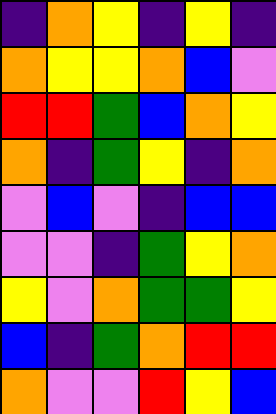[["indigo", "orange", "yellow", "indigo", "yellow", "indigo"], ["orange", "yellow", "yellow", "orange", "blue", "violet"], ["red", "red", "green", "blue", "orange", "yellow"], ["orange", "indigo", "green", "yellow", "indigo", "orange"], ["violet", "blue", "violet", "indigo", "blue", "blue"], ["violet", "violet", "indigo", "green", "yellow", "orange"], ["yellow", "violet", "orange", "green", "green", "yellow"], ["blue", "indigo", "green", "orange", "red", "red"], ["orange", "violet", "violet", "red", "yellow", "blue"]]